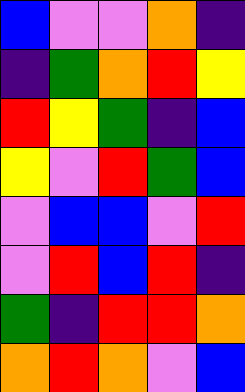[["blue", "violet", "violet", "orange", "indigo"], ["indigo", "green", "orange", "red", "yellow"], ["red", "yellow", "green", "indigo", "blue"], ["yellow", "violet", "red", "green", "blue"], ["violet", "blue", "blue", "violet", "red"], ["violet", "red", "blue", "red", "indigo"], ["green", "indigo", "red", "red", "orange"], ["orange", "red", "orange", "violet", "blue"]]